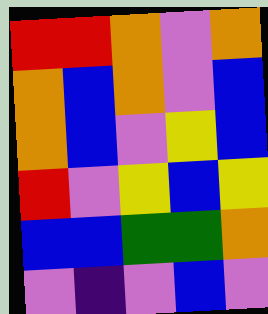[["red", "red", "orange", "violet", "orange"], ["orange", "blue", "orange", "violet", "blue"], ["orange", "blue", "violet", "yellow", "blue"], ["red", "violet", "yellow", "blue", "yellow"], ["blue", "blue", "green", "green", "orange"], ["violet", "indigo", "violet", "blue", "violet"]]